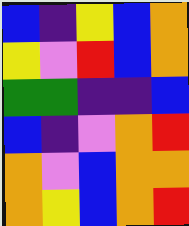[["blue", "indigo", "yellow", "blue", "orange"], ["yellow", "violet", "red", "blue", "orange"], ["green", "green", "indigo", "indigo", "blue"], ["blue", "indigo", "violet", "orange", "red"], ["orange", "violet", "blue", "orange", "orange"], ["orange", "yellow", "blue", "orange", "red"]]